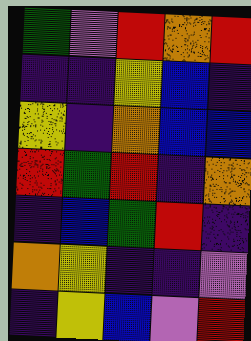[["green", "violet", "red", "orange", "red"], ["indigo", "indigo", "yellow", "blue", "indigo"], ["yellow", "indigo", "orange", "blue", "blue"], ["red", "green", "red", "indigo", "orange"], ["indigo", "blue", "green", "red", "indigo"], ["orange", "yellow", "indigo", "indigo", "violet"], ["indigo", "yellow", "blue", "violet", "red"]]